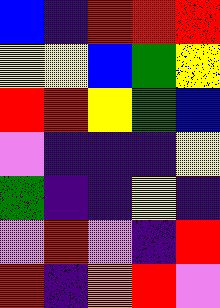[["blue", "indigo", "red", "red", "red"], ["yellow", "yellow", "blue", "green", "yellow"], ["red", "red", "yellow", "green", "blue"], ["violet", "indigo", "indigo", "indigo", "yellow"], ["green", "indigo", "indigo", "yellow", "indigo"], ["violet", "red", "violet", "indigo", "red"], ["red", "indigo", "orange", "red", "violet"]]